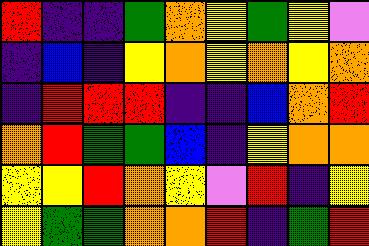[["red", "indigo", "indigo", "green", "orange", "yellow", "green", "yellow", "violet"], ["indigo", "blue", "indigo", "yellow", "orange", "yellow", "orange", "yellow", "orange"], ["indigo", "red", "red", "red", "indigo", "indigo", "blue", "orange", "red"], ["orange", "red", "green", "green", "blue", "indigo", "yellow", "orange", "orange"], ["yellow", "yellow", "red", "orange", "yellow", "violet", "red", "indigo", "yellow"], ["yellow", "green", "green", "orange", "orange", "red", "indigo", "green", "red"]]